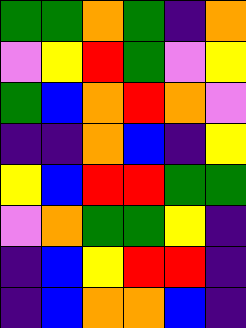[["green", "green", "orange", "green", "indigo", "orange"], ["violet", "yellow", "red", "green", "violet", "yellow"], ["green", "blue", "orange", "red", "orange", "violet"], ["indigo", "indigo", "orange", "blue", "indigo", "yellow"], ["yellow", "blue", "red", "red", "green", "green"], ["violet", "orange", "green", "green", "yellow", "indigo"], ["indigo", "blue", "yellow", "red", "red", "indigo"], ["indigo", "blue", "orange", "orange", "blue", "indigo"]]